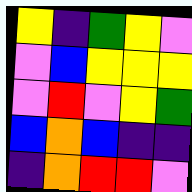[["yellow", "indigo", "green", "yellow", "violet"], ["violet", "blue", "yellow", "yellow", "yellow"], ["violet", "red", "violet", "yellow", "green"], ["blue", "orange", "blue", "indigo", "indigo"], ["indigo", "orange", "red", "red", "violet"]]